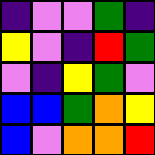[["indigo", "violet", "violet", "green", "indigo"], ["yellow", "violet", "indigo", "red", "green"], ["violet", "indigo", "yellow", "green", "violet"], ["blue", "blue", "green", "orange", "yellow"], ["blue", "violet", "orange", "orange", "red"]]